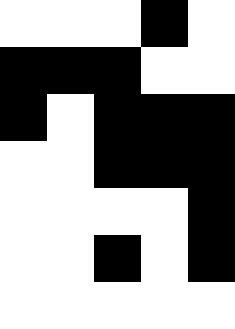[["white", "white", "white", "black", "white"], ["black", "black", "black", "white", "white"], ["black", "white", "black", "black", "black"], ["white", "white", "black", "black", "black"], ["white", "white", "white", "white", "black"], ["white", "white", "black", "white", "black"], ["white", "white", "white", "white", "white"]]